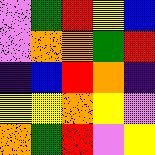[["violet", "green", "red", "yellow", "blue"], ["violet", "orange", "orange", "green", "red"], ["indigo", "blue", "red", "orange", "indigo"], ["yellow", "yellow", "orange", "yellow", "violet"], ["orange", "green", "red", "violet", "yellow"]]